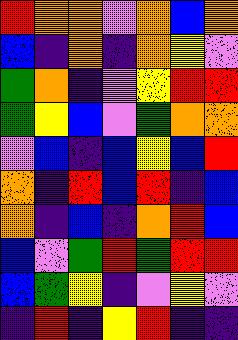[["red", "orange", "orange", "violet", "orange", "blue", "orange"], ["blue", "indigo", "orange", "indigo", "orange", "yellow", "violet"], ["green", "orange", "indigo", "violet", "yellow", "red", "red"], ["green", "yellow", "blue", "violet", "green", "orange", "orange"], ["violet", "blue", "indigo", "blue", "yellow", "blue", "red"], ["orange", "indigo", "red", "blue", "red", "indigo", "blue"], ["orange", "indigo", "blue", "indigo", "orange", "red", "blue"], ["blue", "violet", "green", "red", "green", "red", "red"], ["blue", "green", "yellow", "indigo", "violet", "yellow", "violet"], ["indigo", "red", "indigo", "yellow", "red", "indigo", "indigo"]]